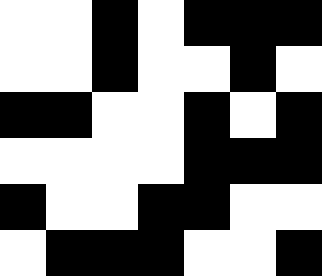[["white", "white", "black", "white", "black", "black", "black"], ["white", "white", "black", "white", "white", "black", "white"], ["black", "black", "white", "white", "black", "white", "black"], ["white", "white", "white", "white", "black", "black", "black"], ["black", "white", "white", "black", "black", "white", "white"], ["white", "black", "black", "black", "white", "white", "black"]]